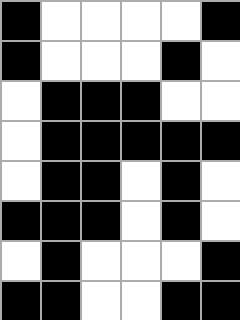[["black", "white", "white", "white", "white", "black"], ["black", "white", "white", "white", "black", "white"], ["white", "black", "black", "black", "white", "white"], ["white", "black", "black", "black", "black", "black"], ["white", "black", "black", "white", "black", "white"], ["black", "black", "black", "white", "black", "white"], ["white", "black", "white", "white", "white", "black"], ["black", "black", "white", "white", "black", "black"]]